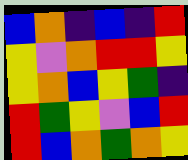[["blue", "orange", "indigo", "blue", "indigo", "red"], ["yellow", "violet", "orange", "red", "red", "yellow"], ["yellow", "orange", "blue", "yellow", "green", "indigo"], ["red", "green", "yellow", "violet", "blue", "red"], ["red", "blue", "orange", "green", "orange", "yellow"]]